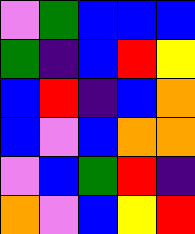[["violet", "green", "blue", "blue", "blue"], ["green", "indigo", "blue", "red", "yellow"], ["blue", "red", "indigo", "blue", "orange"], ["blue", "violet", "blue", "orange", "orange"], ["violet", "blue", "green", "red", "indigo"], ["orange", "violet", "blue", "yellow", "red"]]